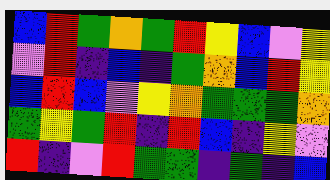[["blue", "red", "green", "orange", "green", "red", "yellow", "blue", "violet", "yellow"], ["violet", "red", "indigo", "blue", "indigo", "green", "orange", "blue", "red", "yellow"], ["blue", "red", "blue", "violet", "yellow", "orange", "green", "green", "green", "orange"], ["green", "yellow", "green", "red", "indigo", "red", "blue", "indigo", "yellow", "violet"], ["red", "indigo", "violet", "red", "green", "green", "indigo", "green", "indigo", "blue"]]